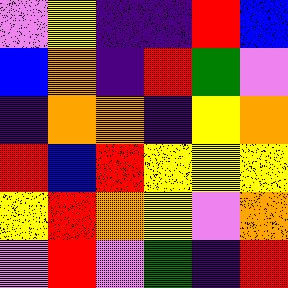[["violet", "yellow", "indigo", "indigo", "red", "blue"], ["blue", "orange", "indigo", "red", "green", "violet"], ["indigo", "orange", "orange", "indigo", "yellow", "orange"], ["red", "blue", "red", "yellow", "yellow", "yellow"], ["yellow", "red", "orange", "yellow", "violet", "orange"], ["violet", "red", "violet", "green", "indigo", "red"]]